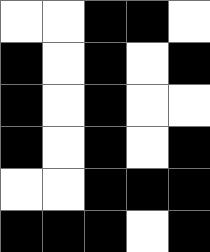[["white", "white", "black", "black", "white"], ["black", "white", "black", "white", "black"], ["black", "white", "black", "white", "white"], ["black", "white", "black", "white", "black"], ["white", "white", "black", "black", "black"], ["black", "black", "black", "white", "black"]]